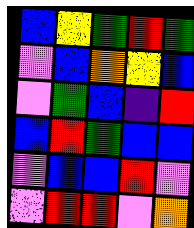[["blue", "yellow", "green", "red", "green"], ["violet", "blue", "orange", "yellow", "blue"], ["violet", "green", "blue", "indigo", "red"], ["blue", "red", "green", "blue", "blue"], ["violet", "blue", "blue", "red", "violet"], ["violet", "red", "red", "violet", "orange"]]